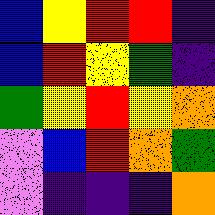[["blue", "yellow", "red", "red", "indigo"], ["blue", "red", "yellow", "green", "indigo"], ["green", "yellow", "red", "yellow", "orange"], ["violet", "blue", "red", "orange", "green"], ["violet", "indigo", "indigo", "indigo", "orange"]]